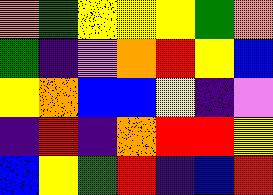[["orange", "green", "yellow", "yellow", "yellow", "green", "orange"], ["green", "indigo", "violet", "orange", "red", "yellow", "blue"], ["yellow", "orange", "blue", "blue", "yellow", "indigo", "violet"], ["indigo", "red", "indigo", "orange", "red", "red", "yellow"], ["blue", "yellow", "green", "red", "indigo", "blue", "red"]]